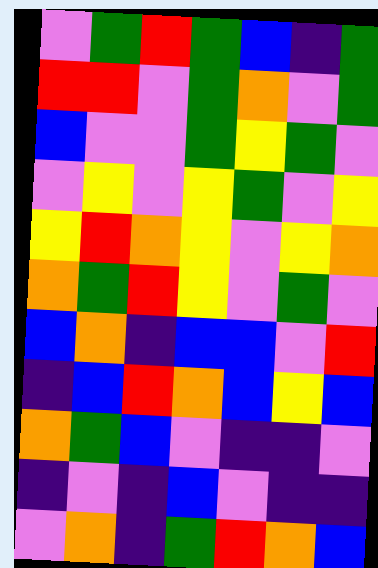[["violet", "green", "red", "green", "blue", "indigo", "green"], ["red", "red", "violet", "green", "orange", "violet", "green"], ["blue", "violet", "violet", "green", "yellow", "green", "violet"], ["violet", "yellow", "violet", "yellow", "green", "violet", "yellow"], ["yellow", "red", "orange", "yellow", "violet", "yellow", "orange"], ["orange", "green", "red", "yellow", "violet", "green", "violet"], ["blue", "orange", "indigo", "blue", "blue", "violet", "red"], ["indigo", "blue", "red", "orange", "blue", "yellow", "blue"], ["orange", "green", "blue", "violet", "indigo", "indigo", "violet"], ["indigo", "violet", "indigo", "blue", "violet", "indigo", "indigo"], ["violet", "orange", "indigo", "green", "red", "orange", "blue"]]